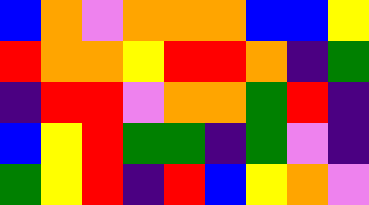[["blue", "orange", "violet", "orange", "orange", "orange", "blue", "blue", "yellow"], ["red", "orange", "orange", "yellow", "red", "red", "orange", "indigo", "green"], ["indigo", "red", "red", "violet", "orange", "orange", "green", "red", "indigo"], ["blue", "yellow", "red", "green", "green", "indigo", "green", "violet", "indigo"], ["green", "yellow", "red", "indigo", "red", "blue", "yellow", "orange", "violet"]]